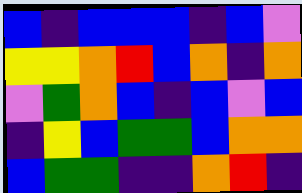[["blue", "indigo", "blue", "blue", "blue", "indigo", "blue", "violet"], ["yellow", "yellow", "orange", "red", "blue", "orange", "indigo", "orange"], ["violet", "green", "orange", "blue", "indigo", "blue", "violet", "blue"], ["indigo", "yellow", "blue", "green", "green", "blue", "orange", "orange"], ["blue", "green", "green", "indigo", "indigo", "orange", "red", "indigo"]]